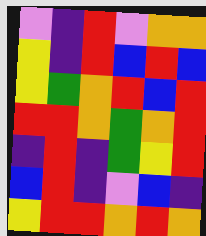[["violet", "indigo", "red", "violet", "orange", "orange"], ["yellow", "indigo", "red", "blue", "red", "blue"], ["yellow", "green", "orange", "red", "blue", "red"], ["red", "red", "orange", "green", "orange", "red"], ["indigo", "red", "indigo", "green", "yellow", "red"], ["blue", "red", "indigo", "violet", "blue", "indigo"], ["yellow", "red", "red", "orange", "red", "orange"]]